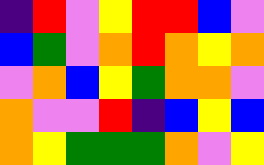[["indigo", "red", "violet", "yellow", "red", "red", "blue", "violet"], ["blue", "green", "violet", "orange", "red", "orange", "yellow", "orange"], ["violet", "orange", "blue", "yellow", "green", "orange", "orange", "violet"], ["orange", "violet", "violet", "red", "indigo", "blue", "yellow", "blue"], ["orange", "yellow", "green", "green", "green", "orange", "violet", "yellow"]]